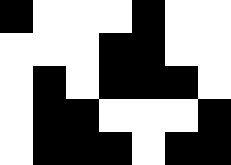[["black", "white", "white", "white", "black", "white", "white"], ["white", "white", "white", "black", "black", "white", "white"], ["white", "black", "white", "black", "black", "black", "white"], ["white", "black", "black", "white", "white", "white", "black"], ["white", "black", "black", "black", "white", "black", "black"]]